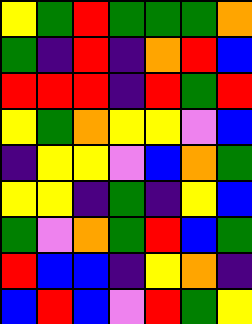[["yellow", "green", "red", "green", "green", "green", "orange"], ["green", "indigo", "red", "indigo", "orange", "red", "blue"], ["red", "red", "red", "indigo", "red", "green", "red"], ["yellow", "green", "orange", "yellow", "yellow", "violet", "blue"], ["indigo", "yellow", "yellow", "violet", "blue", "orange", "green"], ["yellow", "yellow", "indigo", "green", "indigo", "yellow", "blue"], ["green", "violet", "orange", "green", "red", "blue", "green"], ["red", "blue", "blue", "indigo", "yellow", "orange", "indigo"], ["blue", "red", "blue", "violet", "red", "green", "yellow"]]